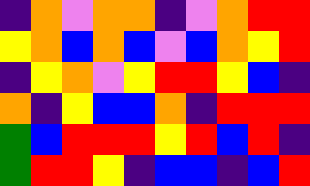[["indigo", "orange", "violet", "orange", "orange", "indigo", "violet", "orange", "red", "red"], ["yellow", "orange", "blue", "orange", "blue", "violet", "blue", "orange", "yellow", "red"], ["indigo", "yellow", "orange", "violet", "yellow", "red", "red", "yellow", "blue", "indigo"], ["orange", "indigo", "yellow", "blue", "blue", "orange", "indigo", "red", "red", "red"], ["green", "blue", "red", "red", "red", "yellow", "red", "blue", "red", "indigo"], ["green", "red", "red", "yellow", "indigo", "blue", "blue", "indigo", "blue", "red"]]